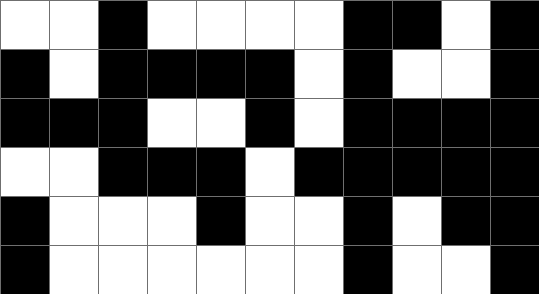[["white", "white", "black", "white", "white", "white", "white", "black", "black", "white", "black"], ["black", "white", "black", "black", "black", "black", "white", "black", "white", "white", "black"], ["black", "black", "black", "white", "white", "black", "white", "black", "black", "black", "black"], ["white", "white", "black", "black", "black", "white", "black", "black", "black", "black", "black"], ["black", "white", "white", "white", "black", "white", "white", "black", "white", "black", "black"], ["black", "white", "white", "white", "white", "white", "white", "black", "white", "white", "black"]]